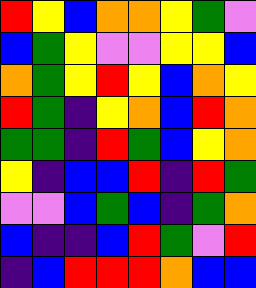[["red", "yellow", "blue", "orange", "orange", "yellow", "green", "violet"], ["blue", "green", "yellow", "violet", "violet", "yellow", "yellow", "blue"], ["orange", "green", "yellow", "red", "yellow", "blue", "orange", "yellow"], ["red", "green", "indigo", "yellow", "orange", "blue", "red", "orange"], ["green", "green", "indigo", "red", "green", "blue", "yellow", "orange"], ["yellow", "indigo", "blue", "blue", "red", "indigo", "red", "green"], ["violet", "violet", "blue", "green", "blue", "indigo", "green", "orange"], ["blue", "indigo", "indigo", "blue", "red", "green", "violet", "red"], ["indigo", "blue", "red", "red", "red", "orange", "blue", "blue"]]